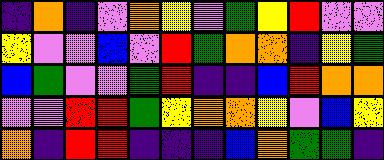[["indigo", "orange", "indigo", "violet", "orange", "yellow", "violet", "green", "yellow", "red", "violet", "violet"], ["yellow", "violet", "violet", "blue", "violet", "red", "green", "orange", "orange", "indigo", "yellow", "green"], ["blue", "green", "violet", "violet", "green", "red", "indigo", "indigo", "blue", "red", "orange", "orange"], ["violet", "violet", "red", "red", "green", "yellow", "orange", "orange", "yellow", "violet", "blue", "yellow"], ["orange", "indigo", "red", "red", "indigo", "indigo", "indigo", "blue", "orange", "green", "green", "indigo"]]